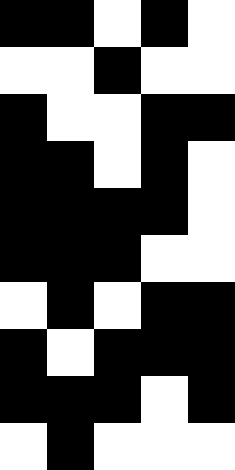[["black", "black", "white", "black", "white"], ["white", "white", "black", "white", "white"], ["black", "white", "white", "black", "black"], ["black", "black", "white", "black", "white"], ["black", "black", "black", "black", "white"], ["black", "black", "black", "white", "white"], ["white", "black", "white", "black", "black"], ["black", "white", "black", "black", "black"], ["black", "black", "black", "white", "black"], ["white", "black", "white", "white", "white"]]